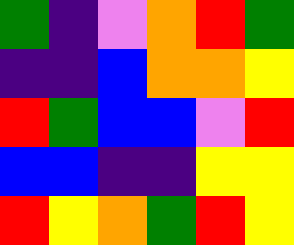[["green", "indigo", "violet", "orange", "red", "green"], ["indigo", "indigo", "blue", "orange", "orange", "yellow"], ["red", "green", "blue", "blue", "violet", "red"], ["blue", "blue", "indigo", "indigo", "yellow", "yellow"], ["red", "yellow", "orange", "green", "red", "yellow"]]